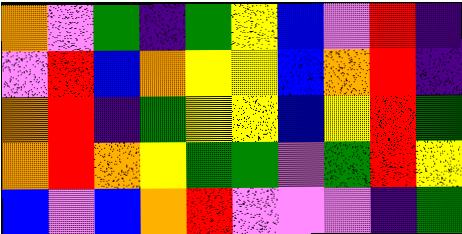[["orange", "violet", "green", "indigo", "green", "yellow", "blue", "violet", "red", "indigo"], ["violet", "red", "blue", "orange", "yellow", "yellow", "blue", "orange", "red", "indigo"], ["orange", "red", "indigo", "green", "yellow", "yellow", "blue", "yellow", "red", "green"], ["orange", "red", "orange", "yellow", "green", "green", "violet", "green", "red", "yellow"], ["blue", "violet", "blue", "orange", "red", "violet", "violet", "violet", "indigo", "green"]]